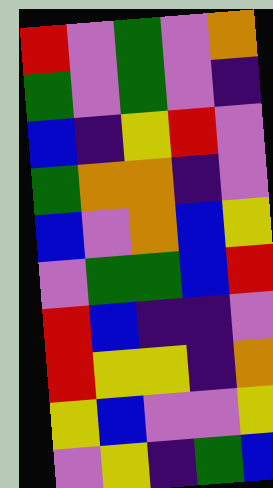[["red", "violet", "green", "violet", "orange"], ["green", "violet", "green", "violet", "indigo"], ["blue", "indigo", "yellow", "red", "violet"], ["green", "orange", "orange", "indigo", "violet"], ["blue", "violet", "orange", "blue", "yellow"], ["violet", "green", "green", "blue", "red"], ["red", "blue", "indigo", "indigo", "violet"], ["red", "yellow", "yellow", "indigo", "orange"], ["yellow", "blue", "violet", "violet", "yellow"], ["violet", "yellow", "indigo", "green", "blue"]]